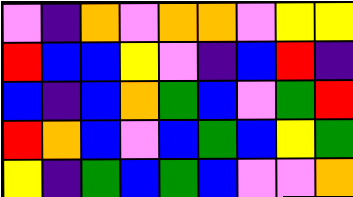[["violet", "indigo", "orange", "violet", "orange", "orange", "violet", "yellow", "yellow"], ["red", "blue", "blue", "yellow", "violet", "indigo", "blue", "red", "indigo"], ["blue", "indigo", "blue", "orange", "green", "blue", "violet", "green", "red"], ["red", "orange", "blue", "violet", "blue", "green", "blue", "yellow", "green"], ["yellow", "indigo", "green", "blue", "green", "blue", "violet", "violet", "orange"]]